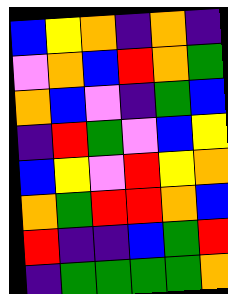[["blue", "yellow", "orange", "indigo", "orange", "indigo"], ["violet", "orange", "blue", "red", "orange", "green"], ["orange", "blue", "violet", "indigo", "green", "blue"], ["indigo", "red", "green", "violet", "blue", "yellow"], ["blue", "yellow", "violet", "red", "yellow", "orange"], ["orange", "green", "red", "red", "orange", "blue"], ["red", "indigo", "indigo", "blue", "green", "red"], ["indigo", "green", "green", "green", "green", "orange"]]